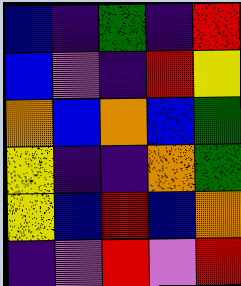[["blue", "indigo", "green", "indigo", "red"], ["blue", "violet", "indigo", "red", "yellow"], ["orange", "blue", "orange", "blue", "green"], ["yellow", "indigo", "indigo", "orange", "green"], ["yellow", "blue", "red", "blue", "orange"], ["indigo", "violet", "red", "violet", "red"]]